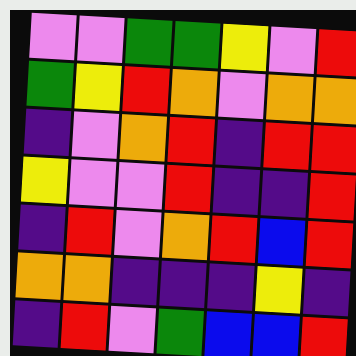[["violet", "violet", "green", "green", "yellow", "violet", "red"], ["green", "yellow", "red", "orange", "violet", "orange", "orange"], ["indigo", "violet", "orange", "red", "indigo", "red", "red"], ["yellow", "violet", "violet", "red", "indigo", "indigo", "red"], ["indigo", "red", "violet", "orange", "red", "blue", "red"], ["orange", "orange", "indigo", "indigo", "indigo", "yellow", "indigo"], ["indigo", "red", "violet", "green", "blue", "blue", "red"]]